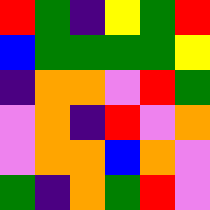[["red", "green", "indigo", "yellow", "green", "red"], ["blue", "green", "green", "green", "green", "yellow"], ["indigo", "orange", "orange", "violet", "red", "green"], ["violet", "orange", "indigo", "red", "violet", "orange"], ["violet", "orange", "orange", "blue", "orange", "violet"], ["green", "indigo", "orange", "green", "red", "violet"]]